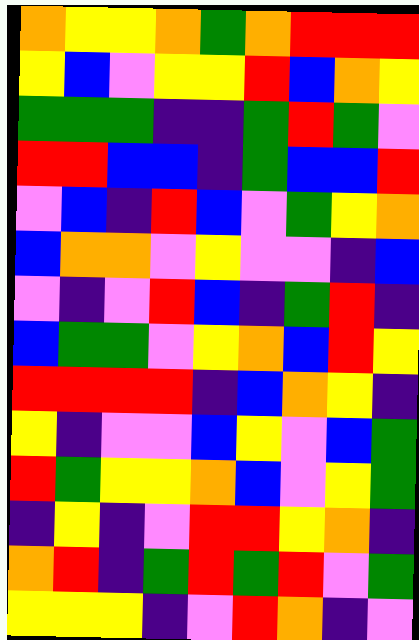[["orange", "yellow", "yellow", "orange", "green", "orange", "red", "red", "red"], ["yellow", "blue", "violet", "yellow", "yellow", "red", "blue", "orange", "yellow"], ["green", "green", "green", "indigo", "indigo", "green", "red", "green", "violet"], ["red", "red", "blue", "blue", "indigo", "green", "blue", "blue", "red"], ["violet", "blue", "indigo", "red", "blue", "violet", "green", "yellow", "orange"], ["blue", "orange", "orange", "violet", "yellow", "violet", "violet", "indigo", "blue"], ["violet", "indigo", "violet", "red", "blue", "indigo", "green", "red", "indigo"], ["blue", "green", "green", "violet", "yellow", "orange", "blue", "red", "yellow"], ["red", "red", "red", "red", "indigo", "blue", "orange", "yellow", "indigo"], ["yellow", "indigo", "violet", "violet", "blue", "yellow", "violet", "blue", "green"], ["red", "green", "yellow", "yellow", "orange", "blue", "violet", "yellow", "green"], ["indigo", "yellow", "indigo", "violet", "red", "red", "yellow", "orange", "indigo"], ["orange", "red", "indigo", "green", "red", "green", "red", "violet", "green"], ["yellow", "yellow", "yellow", "indigo", "violet", "red", "orange", "indigo", "violet"]]